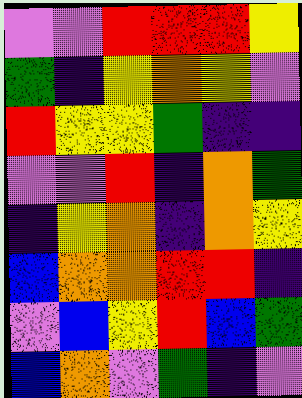[["violet", "violet", "red", "red", "red", "yellow"], ["green", "indigo", "yellow", "orange", "yellow", "violet"], ["red", "yellow", "yellow", "green", "indigo", "indigo"], ["violet", "violet", "red", "indigo", "orange", "green"], ["indigo", "yellow", "orange", "indigo", "orange", "yellow"], ["blue", "orange", "orange", "red", "red", "indigo"], ["violet", "blue", "yellow", "red", "blue", "green"], ["blue", "orange", "violet", "green", "indigo", "violet"]]